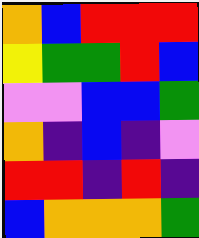[["orange", "blue", "red", "red", "red"], ["yellow", "green", "green", "red", "blue"], ["violet", "violet", "blue", "blue", "green"], ["orange", "indigo", "blue", "indigo", "violet"], ["red", "red", "indigo", "red", "indigo"], ["blue", "orange", "orange", "orange", "green"]]